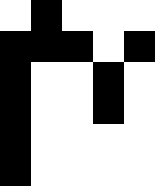[["white", "black", "white", "white", "white"], ["black", "black", "black", "white", "black"], ["black", "white", "white", "black", "white"], ["black", "white", "white", "black", "white"], ["black", "white", "white", "white", "white"], ["black", "white", "white", "white", "white"]]